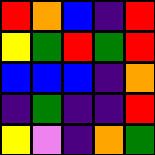[["red", "orange", "blue", "indigo", "red"], ["yellow", "green", "red", "green", "red"], ["blue", "blue", "blue", "indigo", "orange"], ["indigo", "green", "indigo", "indigo", "red"], ["yellow", "violet", "indigo", "orange", "green"]]